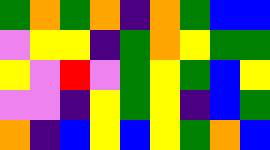[["green", "orange", "green", "orange", "indigo", "orange", "green", "blue", "blue"], ["violet", "yellow", "yellow", "indigo", "green", "orange", "yellow", "green", "green"], ["yellow", "violet", "red", "violet", "green", "yellow", "green", "blue", "yellow"], ["violet", "violet", "indigo", "yellow", "green", "yellow", "indigo", "blue", "green"], ["orange", "indigo", "blue", "yellow", "blue", "yellow", "green", "orange", "blue"]]